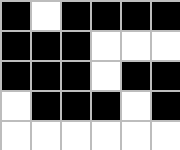[["black", "white", "black", "black", "black", "black"], ["black", "black", "black", "white", "white", "white"], ["black", "black", "black", "white", "black", "black"], ["white", "black", "black", "black", "white", "black"], ["white", "white", "white", "white", "white", "white"]]